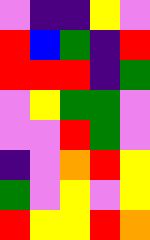[["violet", "indigo", "indigo", "yellow", "violet"], ["red", "blue", "green", "indigo", "red"], ["red", "red", "red", "indigo", "green"], ["violet", "yellow", "green", "green", "violet"], ["violet", "violet", "red", "green", "violet"], ["indigo", "violet", "orange", "red", "yellow"], ["green", "violet", "yellow", "violet", "yellow"], ["red", "yellow", "yellow", "red", "orange"]]